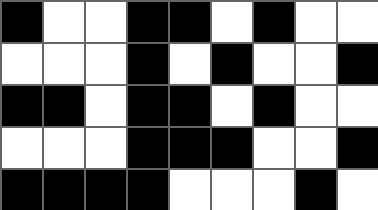[["black", "white", "white", "black", "black", "white", "black", "white", "white"], ["white", "white", "white", "black", "white", "black", "white", "white", "black"], ["black", "black", "white", "black", "black", "white", "black", "white", "white"], ["white", "white", "white", "black", "black", "black", "white", "white", "black"], ["black", "black", "black", "black", "white", "white", "white", "black", "white"]]